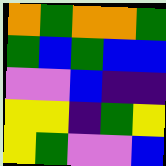[["orange", "green", "orange", "orange", "green"], ["green", "blue", "green", "blue", "blue"], ["violet", "violet", "blue", "indigo", "indigo"], ["yellow", "yellow", "indigo", "green", "yellow"], ["yellow", "green", "violet", "violet", "blue"]]